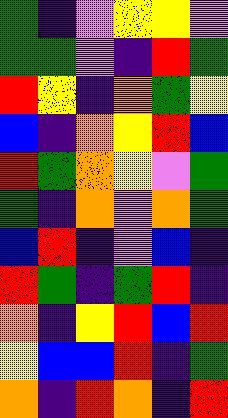[["green", "indigo", "violet", "yellow", "yellow", "violet"], ["green", "green", "violet", "indigo", "red", "green"], ["red", "yellow", "indigo", "orange", "green", "yellow"], ["blue", "indigo", "orange", "yellow", "red", "blue"], ["red", "green", "orange", "yellow", "violet", "green"], ["green", "indigo", "orange", "violet", "orange", "green"], ["blue", "red", "indigo", "violet", "blue", "indigo"], ["red", "green", "indigo", "green", "red", "indigo"], ["orange", "indigo", "yellow", "red", "blue", "red"], ["yellow", "blue", "blue", "red", "indigo", "green"], ["orange", "indigo", "red", "orange", "indigo", "red"]]